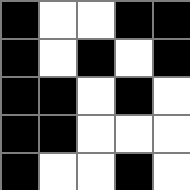[["black", "white", "white", "black", "black"], ["black", "white", "black", "white", "black"], ["black", "black", "white", "black", "white"], ["black", "black", "white", "white", "white"], ["black", "white", "white", "black", "white"]]